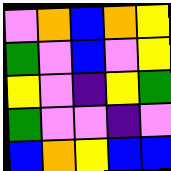[["violet", "orange", "blue", "orange", "yellow"], ["green", "violet", "blue", "violet", "yellow"], ["yellow", "violet", "indigo", "yellow", "green"], ["green", "violet", "violet", "indigo", "violet"], ["blue", "orange", "yellow", "blue", "blue"]]